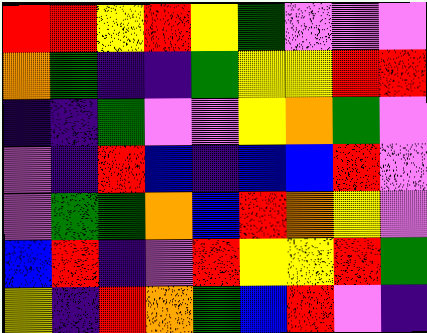[["red", "red", "yellow", "red", "yellow", "green", "violet", "violet", "violet"], ["orange", "green", "indigo", "indigo", "green", "yellow", "yellow", "red", "red"], ["indigo", "indigo", "green", "violet", "violet", "yellow", "orange", "green", "violet"], ["violet", "indigo", "red", "blue", "indigo", "blue", "blue", "red", "violet"], ["violet", "green", "green", "orange", "blue", "red", "orange", "yellow", "violet"], ["blue", "red", "indigo", "violet", "red", "yellow", "yellow", "red", "green"], ["yellow", "indigo", "red", "orange", "green", "blue", "red", "violet", "indigo"]]